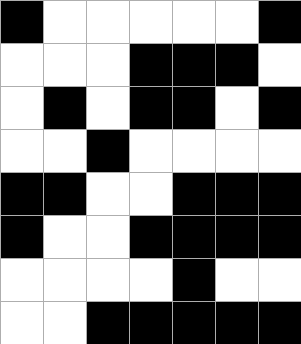[["black", "white", "white", "white", "white", "white", "black"], ["white", "white", "white", "black", "black", "black", "white"], ["white", "black", "white", "black", "black", "white", "black"], ["white", "white", "black", "white", "white", "white", "white"], ["black", "black", "white", "white", "black", "black", "black"], ["black", "white", "white", "black", "black", "black", "black"], ["white", "white", "white", "white", "black", "white", "white"], ["white", "white", "black", "black", "black", "black", "black"]]